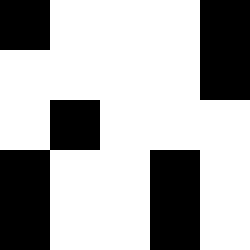[["black", "white", "white", "white", "black"], ["white", "white", "white", "white", "black"], ["white", "black", "white", "white", "white"], ["black", "white", "white", "black", "white"], ["black", "white", "white", "black", "white"]]